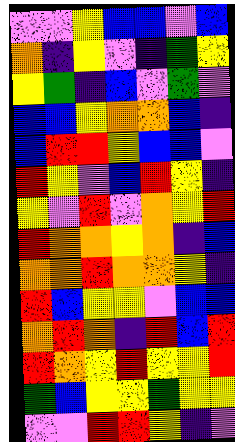[["violet", "violet", "yellow", "blue", "blue", "violet", "blue"], ["orange", "indigo", "yellow", "violet", "indigo", "green", "yellow"], ["yellow", "green", "indigo", "blue", "violet", "green", "violet"], ["blue", "blue", "yellow", "orange", "orange", "blue", "indigo"], ["blue", "red", "red", "yellow", "blue", "blue", "violet"], ["red", "yellow", "violet", "blue", "red", "yellow", "indigo"], ["yellow", "violet", "red", "violet", "orange", "yellow", "red"], ["red", "orange", "orange", "yellow", "orange", "indigo", "blue"], ["orange", "orange", "red", "orange", "orange", "yellow", "indigo"], ["red", "blue", "yellow", "yellow", "violet", "blue", "blue"], ["orange", "red", "orange", "indigo", "red", "blue", "red"], ["red", "orange", "yellow", "red", "yellow", "yellow", "red"], ["green", "blue", "yellow", "yellow", "green", "yellow", "yellow"], ["violet", "violet", "red", "red", "yellow", "indigo", "violet"]]